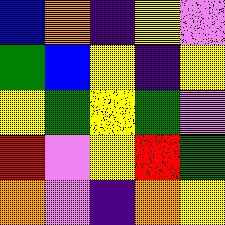[["blue", "orange", "indigo", "yellow", "violet"], ["green", "blue", "yellow", "indigo", "yellow"], ["yellow", "green", "yellow", "green", "violet"], ["red", "violet", "yellow", "red", "green"], ["orange", "violet", "indigo", "orange", "yellow"]]